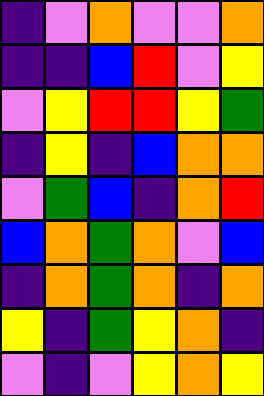[["indigo", "violet", "orange", "violet", "violet", "orange"], ["indigo", "indigo", "blue", "red", "violet", "yellow"], ["violet", "yellow", "red", "red", "yellow", "green"], ["indigo", "yellow", "indigo", "blue", "orange", "orange"], ["violet", "green", "blue", "indigo", "orange", "red"], ["blue", "orange", "green", "orange", "violet", "blue"], ["indigo", "orange", "green", "orange", "indigo", "orange"], ["yellow", "indigo", "green", "yellow", "orange", "indigo"], ["violet", "indigo", "violet", "yellow", "orange", "yellow"]]